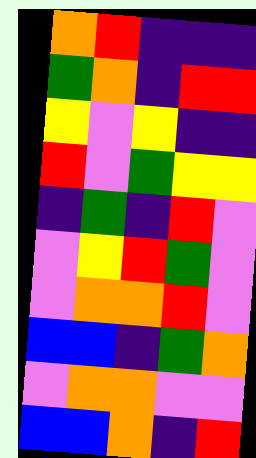[["orange", "red", "indigo", "indigo", "indigo"], ["green", "orange", "indigo", "red", "red"], ["yellow", "violet", "yellow", "indigo", "indigo"], ["red", "violet", "green", "yellow", "yellow"], ["indigo", "green", "indigo", "red", "violet"], ["violet", "yellow", "red", "green", "violet"], ["violet", "orange", "orange", "red", "violet"], ["blue", "blue", "indigo", "green", "orange"], ["violet", "orange", "orange", "violet", "violet"], ["blue", "blue", "orange", "indigo", "red"]]